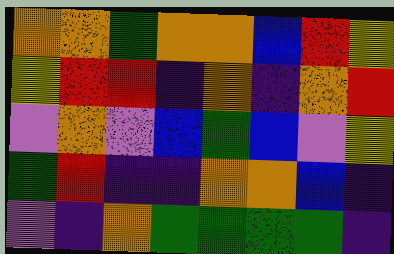[["orange", "orange", "green", "orange", "orange", "blue", "red", "yellow"], ["yellow", "red", "red", "indigo", "orange", "indigo", "orange", "red"], ["violet", "orange", "violet", "blue", "green", "blue", "violet", "yellow"], ["green", "red", "indigo", "indigo", "orange", "orange", "blue", "indigo"], ["violet", "indigo", "orange", "green", "green", "green", "green", "indigo"]]